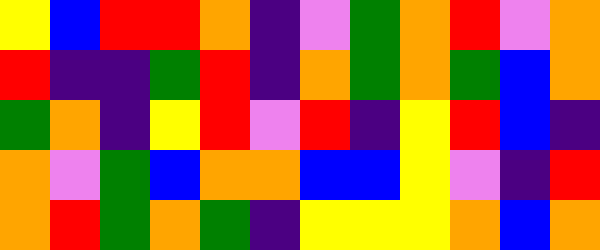[["yellow", "blue", "red", "red", "orange", "indigo", "violet", "green", "orange", "red", "violet", "orange"], ["red", "indigo", "indigo", "green", "red", "indigo", "orange", "green", "orange", "green", "blue", "orange"], ["green", "orange", "indigo", "yellow", "red", "violet", "red", "indigo", "yellow", "red", "blue", "indigo"], ["orange", "violet", "green", "blue", "orange", "orange", "blue", "blue", "yellow", "violet", "indigo", "red"], ["orange", "red", "green", "orange", "green", "indigo", "yellow", "yellow", "yellow", "orange", "blue", "orange"]]